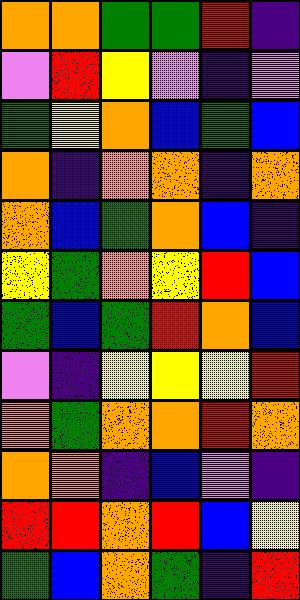[["orange", "orange", "green", "green", "red", "indigo"], ["violet", "red", "yellow", "violet", "indigo", "violet"], ["green", "yellow", "orange", "blue", "green", "blue"], ["orange", "indigo", "orange", "orange", "indigo", "orange"], ["orange", "blue", "green", "orange", "blue", "indigo"], ["yellow", "green", "orange", "yellow", "red", "blue"], ["green", "blue", "green", "red", "orange", "blue"], ["violet", "indigo", "yellow", "yellow", "yellow", "red"], ["orange", "green", "orange", "orange", "red", "orange"], ["orange", "orange", "indigo", "blue", "violet", "indigo"], ["red", "red", "orange", "red", "blue", "yellow"], ["green", "blue", "orange", "green", "indigo", "red"]]